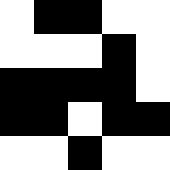[["white", "black", "black", "white", "white"], ["white", "white", "white", "black", "white"], ["black", "black", "black", "black", "white"], ["black", "black", "white", "black", "black"], ["white", "white", "black", "white", "white"]]